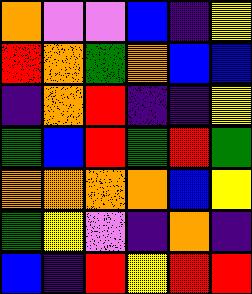[["orange", "violet", "violet", "blue", "indigo", "yellow"], ["red", "orange", "green", "orange", "blue", "blue"], ["indigo", "orange", "red", "indigo", "indigo", "yellow"], ["green", "blue", "red", "green", "red", "green"], ["orange", "orange", "orange", "orange", "blue", "yellow"], ["green", "yellow", "violet", "indigo", "orange", "indigo"], ["blue", "indigo", "red", "yellow", "red", "red"]]